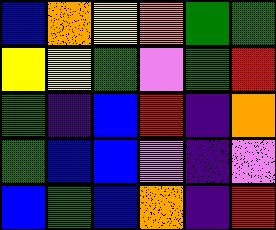[["blue", "orange", "yellow", "orange", "green", "green"], ["yellow", "yellow", "green", "violet", "green", "red"], ["green", "indigo", "blue", "red", "indigo", "orange"], ["green", "blue", "blue", "violet", "indigo", "violet"], ["blue", "green", "blue", "orange", "indigo", "red"]]